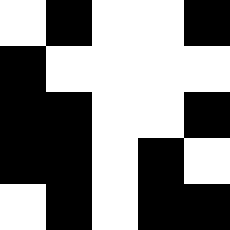[["white", "black", "white", "white", "black"], ["black", "white", "white", "white", "white"], ["black", "black", "white", "white", "black"], ["black", "black", "white", "black", "white"], ["white", "black", "white", "black", "black"]]